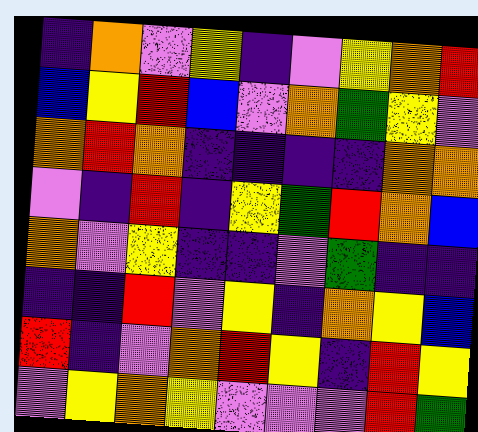[["indigo", "orange", "violet", "yellow", "indigo", "violet", "yellow", "orange", "red"], ["blue", "yellow", "red", "blue", "violet", "orange", "green", "yellow", "violet"], ["orange", "red", "orange", "indigo", "indigo", "indigo", "indigo", "orange", "orange"], ["violet", "indigo", "red", "indigo", "yellow", "green", "red", "orange", "blue"], ["orange", "violet", "yellow", "indigo", "indigo", "violet", "green", "indigo", "indigo"], ["indigo", "indigo", "red", "violet", "yellow", "indigo", "orange", "yellow", "blue"], ["red", "indigo", "violet", "orange", "red", "yellow", "indigo", "red", "yellow"], ["violet", "yellow", "orange", "yellow", "violet", "violet", "violet", "red", "green"]]